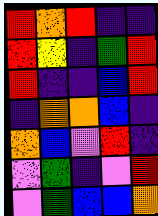[["red", "orange", "red", "indigo", "indigo"], ["red", "yellow", "indigo", "green", "red"], ["red", "indigo", "indigo", "blue", "red"], ["indigo", "orange", "orange", "blue", "indigo"], ["orange", "blue", "violet", "red", "indigo"], ["violet", "green", "indigo", "violet", "red"], ["violet", "green", "blue", "blue", "orange"]]